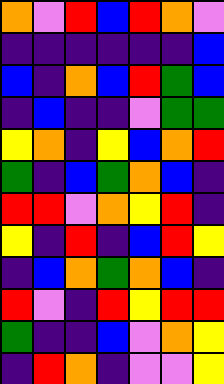[["orange", "violet", "red", "blue", "red", "orange", "violet"], ["indigo", "indigo", "indigo", "indigo", "indigo", "indigo", "blue"], ["blue", "indigo", "orange", "blue", "red", "green", "blue"], ["indigo", "blue", "indigo", "indigo", "violet", "green", "green"], ["yellow", "orange", "indigo", "yellow", "blue", "orange", "red"], ["green", "indigo", "blue", "green", "orange", "blue", "indigo"], ["red", "red", "violet", "orange", "yellow", "red", "indigo"], ["yellow", "indigo", "red", "indigo", "blue", "red", "yellow"], ["indigo", "blue", "orange", "green", "orange", "blue", "indigo"], ["red", "violet", "indigo", "red", "yellow", "red", "red"], ["green", "indigo", "indigo", "blue", "violet", "orange", "yellow"], ["indigo", "red", "orange", "indigo", "violet", "violet", "yellow"]]